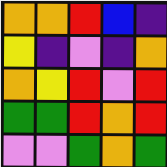[["orange", "orange", "red", "blue", "indigo"], ["yellow", "indigo", "violet", "indigo", "orange"], ["orange", "yellow", "red", "violet", "red"], ["green", "green", "red", "orange", "red"], ["violet", "violet", "green", "orange", "green"]]